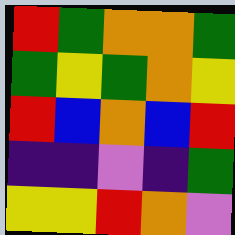[["red", "green", "orange", "orange", "green"], ["green", "yellow", "green", "orange", "yellow"], ["red", "blue", "orange", "blue", "red"], ["indigo", "indigo", "violet", "indigo", "green"], ["yellow", "yellow", "red", "orange", "violet"]]